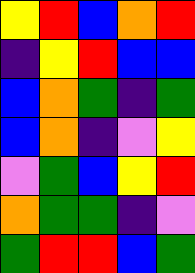[["yellow", "red", "blue", "orange", "red"], ["indigo", "yellow", "red", "blue", "blue"], ["blue", "orange", "green", "indigo", "green"], ["blue", "orange", "indigo", "violet", "yellow"], ["violet", "green", "blue", "yellow", "red"], ["orange", "green", "green", "indigo", "violet"], ["green", "red", "red", "blue", "green"]]